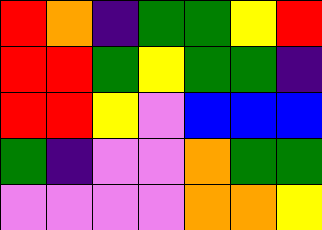[["red", "orange", "indigo", "green", "green", "yellow", "red"], ["red", "red", "green", "yellow", "green", "green", "indigo"], ["red", "red", "yellow", "violet", "blue", "blue", "blue"], ["green", "indigo", "violet", "violet", "orange", "green", "green"], ["violet", "violet", "violet", "violet", "orange", "orange", "yellow"]]